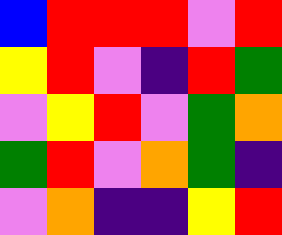[["blue", "red", "red", "red", "violet", "red"], ["yellow", "red", "violet", "indigo", "red", "green"], ["violet", "yellow", "red", "violet", "green", "orange"], ["green", "red", "violet", "orange", "green", "indigo"], ["violet", "orange", "indigo", "indigo", "yellow", "red"]]